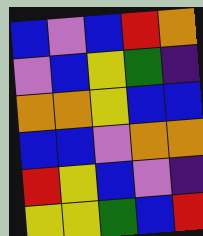[["blue", "violet", "blue", "red", "orange"], ["violet", "blue", "yellow", "green", "indigo"], ["orange", "orange", "yellow", "blue", "blue"], ["blue", "blue", "violet", "orange", "orange"], ["red", "yellow", "blue", "violet", "indigo"], ["yellow", "yellow", "green", "blue", "red"]]